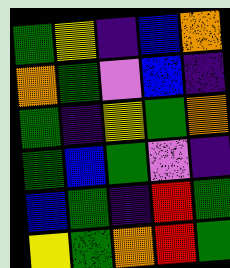[["green", "yellow", "indigo", "blue", "orange"], ["orange", "green", "violet", "blue", "indigo"], ["green", "indigo", "yellow", "green", "orange"], ["green", "blue", "green", "violet", "indigo"], ["blue", "green", "indigo", "red", "green"], ["yellow", "green", "orange", "red", "green"]]